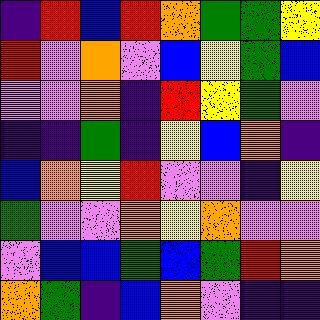[["indigo", "red", "blue", "red", "orange", "green", "green", "yellow"], ["red", "violet", "orange", "violet", "blue", "yellow", "green", "blue"], ["violet", "violet", "orange", "indigo", "red", "yellow", "green", "violet"], ["indigo", "indigo", "green", "indigo", "yellow", "blue", "orange", "indigo"], ["blue", "orange", "yellow", "red", "violet", "violet", "indigo", "yellow"], ["green", "violet", "violet", "orange", "yellow", "orange", "violet", "violet"], ["violet", "blue", "blue", "green", "blue", "green", "red", "orange"], ["orange", "green", "indigo", "blue", "orange", "violet", "indigo", "indigo"]]